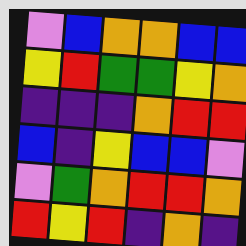[["violet", "blue", "orange", "orange", "blue", "blue"], ["yellow", "red", "green", "green", "yellow", "orange"], ["indigo", "indigo", "indigo", "orange", "red", "red"], ["blue", "indigo", "yellow", "blue", "blue", "violet"], ["violet", "green", "orange", "red", "red", "orange"], ["red", "yellow", "red", "indigo", "orange", "indigo"]]